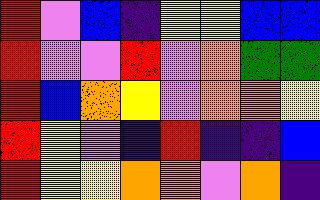[["red", "violet", "blue", "indigo", "yellow", "yellow", "blue", "blue"], ["red", "violet", "violet", "red", "violet", "orange", "green", "green"], ["red", "blue", "orange", "yellow", "violet", "orange", "orange", "yellow"], ["red", "yellow", "violet", "indigo", "red", "indigo", "indigo", "blue"], ["red", "yellow", "yellow", "orange", "orange", "violet", "orange", "indigo"]]